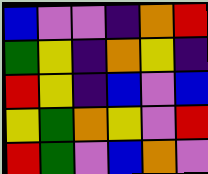[["blue", "violet", "violet", "indigo", "orange", "red"], ["green", "yellow", "indigo", "orange", "yellow", "indigo"], ["red", "yellow", "indigo", "blue", "violet", "blue"], ["yellow", "green", "orange", "yellow", "violet", "red"], ["red", "green", "violet", "blue", "orange", "violet"]]